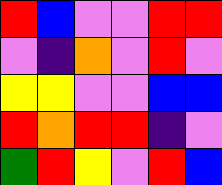[["red", "blue", "violet", "violet", "red", "red"], ["violet", "indigo", "orange", "violet", "red", "violet"], ["yellow", "yellow", "violet", "violet", "blue", "blue"], ["red", "orange", "red", "red", "indigo", "violet"], ["green", "red", "yellow", "violet", "red", "blue"]]